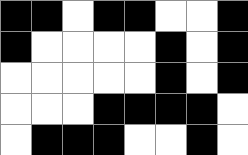[["black", "black", "white", "black", "black", "white", "white", "black"], ["black", "white", "white", "white", "white", "black", "white", "black"], ["white", "white", "white", "white", "white", "black", "white", "black"], ["white", "white", "white", "black", "black", "black", "black", "white"], ["white", "black", "black", "black", "white", "white", "black", "white"]]